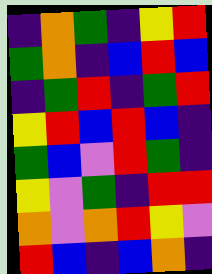[["indigo", "orange", "green", "indigo", "yellow", "red"], ["green", "orange", "indigo", "blue", "red", "blue"], ["indigo", "green", "red", "indigo", "green", "red"], ["yellow", "red", "blue", "red", "blue", "indigo"], ["green", "blue", "violet", "red", "green", "indigo"], ["yellow", "violet", "green", "indigo", "red", "red"], ["orange", "violet", "orange", "red", "yellow", "violet"], ["red", "blue", "indigo", "blue", "orange", "indigo"]]